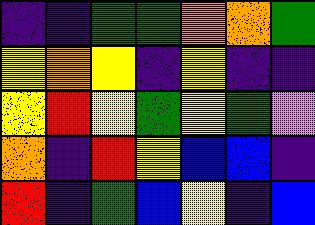[["indigo", "indigo", "green", "green", "orange", "orange", "green"], ["yellow", "orange", "yellow", "indigo", "yellow", "indigo", "indigo"], ["yellow", "red", "yellow", "green", "yellow", "green", "violet"], ["orange", "indigo", "red", "yellow", "blue", "blue", "indigo"], ["red", "indigo", "green", "blue", "yellow", "indigo", "blue"]]